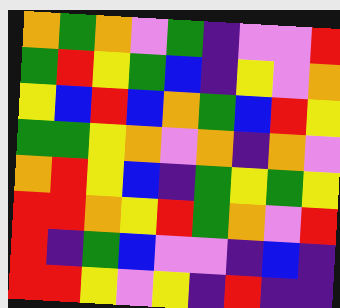[["orange", "green", "orange", "violet", "green", "indigo", "violet", "violet", "red"], ["green", "red", "yellow", "green", "blue", "indigo", "yellow", "violet", "orange"], ["yellow", "blue", "red", "blue", "orange", "green", "blue", "red", "yellow"], ["green", "green", "yellow", "orange", "violet", "orange", "indigo", "orange", "violet"], ["orange", "red", "yellow", "blue", "indigo", "green", "yellow", "green", "yellow"], ["red", "red", "orange", "yellow", "red", "green", "orange", "violet", "red"], ["red", "indigo", "green", "blue", "violet", "violet", "indigo", "blue", "indigo"], ["red", "red", "yellow", "violet", "yellow", "indigo", "red", "indigo", "indigo"]]